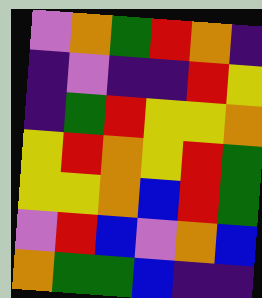[["violet", "orange", "green", "red", "orange", "indigo"], ["indigo", "violet", "indigo", "indigo", "red", "yellow"], ["indigo", "green", "red", "yellow", "yellow", "orange"], ["yellow", "red", "orange", "yellow", "red", "green"], ["yellow", "yellow", "orange", "blue", "red", "green"], ["violet", "red", "blue", "violet", "orange", "blue"], ["orange", "green", "green", "blue", "indigo", "indigo"]]